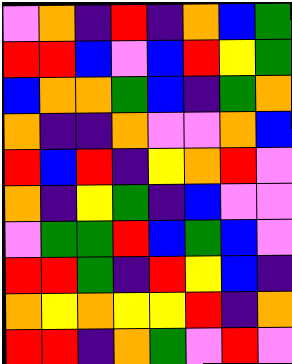[["violet", "orange", "indigo", "red", "indigo", "orange", "blue", "green"], ["red", "red", "blue", "violet", "blue", "red", "yellow", "green"], ["blue", "orange", "orange", "green", "blue", "indigo", "green", "orange"], ["orange", "indigo", "indigo", "orange", "violet", "violet", "orange", "blue"], ["red", "blue", "red", "indigo", "yellow", "orange", "red", "violet"], ["orange", "indigo", "yellow", "green", "indigo", "blue", "violet", "violet"], ["violet", "green", "green", "red", "blue", "green", "blue", "violet"], ["red", "red", "green", "indigo", "red", "yellow", "blue", "indigo"], ["orange", "yellow", "orange", "yellow", "yellow", "red", "indigo", "orange"], ["red", "red", "indigo", "orange", "green", "violet", "red", "violet"]]